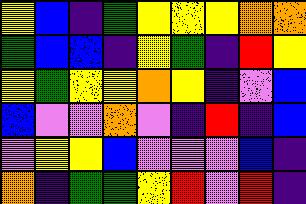[["yellow", "blue", "indigo", "green", "yellow", "yellow", "yellow", "orange", "orange"], ["green", "blue", "blue", "indigo", "yellow", "green", "indigo", "red", "yellow"], ["yellow", "green", "yellow", "yellow", "orange", "yellow", "indigo", "violet", "blue"], ["blue", "violet", "violet", "orange", "violet", "indigo", "red", "indigo", "blue"], ["violet", "yellow", "yellow", "blue", "violet", "violet", "violet", "blue", "indigo"], ["orange", "indigo", "green", "green", "yellow", "red", "violet", "red", "indigo"]]